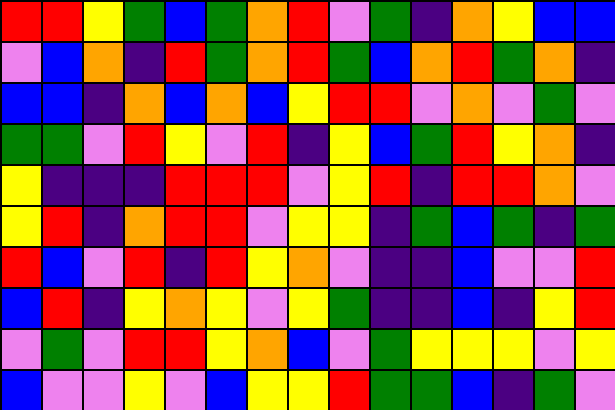[["red", "red", "yellow", "green", "blue", "green", "orange", "red", "violet", "green", "indigo", "orange", "yellow", "blue", "blue"], ["violet", "blue", "orange", "indigo", "red", "green", "orange", "red", "green", "blue", "orange", "red", "green", "orange", "indigo"], ["blue", "blue", "indigo", "orange", "blue", "orange", "blue", "yellow", "red", "red", "violet", "orange", "violet", "green", "violet"], ["green", "green", "violet", "red", "yellow", "violet", "red", "indigo", "yellow", "blue", "green", "red", "yellow", "orange", "indigo"], ["yellow", "indigo", "indigo", "indigo", "red", "red", "red", "violet", "yellow", "red", "indigo", "red", "red", "orange", "violet"], ["yellow", "red", "indigo", "orange", "red", "red", "violet", "yellow", "yellow", "indigo", "green", "blue", "green", "indigo", "green"], ["red", "blue", "violet", "red", "indigo", "red", "yellow", "orange", "violet", "indigo", "indigo", "blue", "violet", "violet", "red"], ["blue", "red", "indigo", "yellow", "orange", "yellow", "violet", "yellow", "green", "indigo", "indigo", "blue", "indigo", "yellow", "red"], ["violet", "green", "violet", "red", "red", "yellow", "orange", "blue", "violet", "green", "yellow", "yellow", "yellow", "violet", "yellow"], ["blue", "violet", "violet", "yellow", "violet", "blue", "yellow", "yellow", "red", "green", "green", "blue", "indigo", "green", "violet"]]